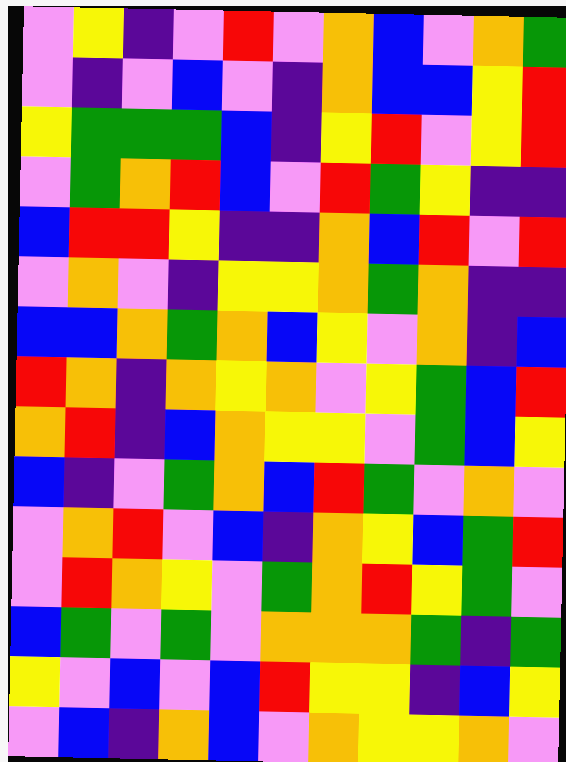[["violet", "yellow", "indigo", "violet", "red", "violet", "orange", "blue", "violet", "orange", "green"], ["violet", "indigo", "violet", "blue", "violet", "indigo", "orange", "blue", "blue", "yellow", "red"], ["yellow", "green", "green", "green", "blue", "indigo", "yellow", "red", "violet", "yellow", "red"], ["violet", "green", "orange", "red", "blue", "violet", "red", "green", "yellow", "indigo", "indigo"], ["blue", "red", "red", "yellow", "indigo", "indigo", "orange", "blue", "red", "violet", "red"], ["violet", "orange", "violet", "indigo", "yellow", "yellow", "orange", "green", "orange", "indigo", "indigo"], ["blue", "blue", "orange", "green", "orange", "blue", "yellow", "violet", "orange", "indigo", "blue"], ["red", "orange", "indigo", "orange", "yellow", "orange", "violet", "yellow", "green", "blue", "red"], ["orange", "red", "indigo", "blue", "orange", "yellow", "yellow", "violet", "green", "blue", "yellow"], ["blue", "indigo", "violet", "green", "orange", "blue", "red", "green", "violet", "orange", "violet"], ["violet", "orange", "red", "violet", "blue", "indigo", "orange", "yellow", "blue", "green", "red"], ["violet", "red", "orange", "yellow", "violet", "green", "orange", "red", "yellow", "green", "violet"], ["blue", "green", "violet", "green", "violet", "orange", "orange", "orange", "green", "indigo", "green"], ["yellow", "violet", "blue", "violet", "blue", "red", "yellow", "yellow", "indigo", "blue", "yellow"], ["violet", "blue", "indigo", "orange", "blue", "violet", "orange", "yellow", "yellow", "orange", "violet"]]